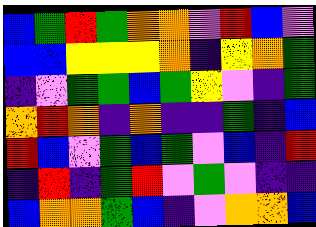[["blue", "green", "red", "green", "orange", "orange", "violet", "red", "blue", "violet"], ["blue", "blue", "yellow", "yellow", "yellow", "orange", "indigo", "yellow", "orange", "green"], ["indigo", "violet", "green", "green", "blue", "green", "yellow", "violet", "indigo", "green"], ["orange", "red", "orange", "indigo", "orange", "indigo", "indigo", "green", "indigo", "blue"], ["red", "blue", "violet", "green", "blue", "green", "violet", "blue", "indigo", "red"], ["indigo", "red", "indigo", "green", "red", "violet", "green", "violet", "indigo", "indigo"], ["blue", "orange", "orange", "green", "blue", "indigo", "violet", "orange", "orange", "blue"]]